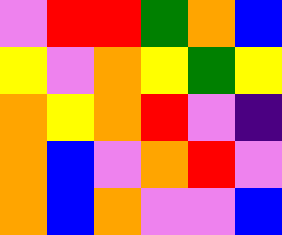[["violet", "red", "red", "green", "orange", "blue"], ["yellow", "violet", "orange", "yellow", "green", "yellow"], ["orange", "yellow", "orange", "red", "violet", "indigo"], ["orange", "blue", "violet", "orange", "red", "violet"], ["orange", "blue", "orange", "violet", "violet", "blue"]]